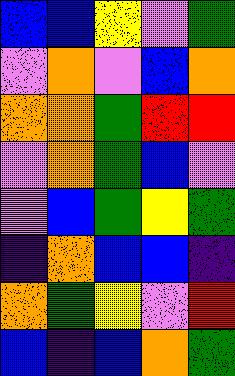[["blue", "blue", "yellow", "violet", "green"], ["violet", "orange", "violet", "blue", "orange"], ["orange", "orange", "green", "red", "red"], ["violet", "orange", "green", "blue", "violet"], ["violet", "blue", "green", "yellow", "green"], ["indigo", "orange", "blue", "blue", "indigo"], ["orange", "green", "yellow", "violet", "red"], ["blue", "indigo", "blue", "orange", "green"]]